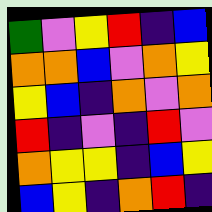[["green", "violet", "yellow", "red", "indigo", "blue"], ["orange", "orange", "blue", "violet", "orange", "yellow"], ["yellow", "blue", "indigo", "orange", "violet", "orange"], ["red", "indigo", "violet", "indigo", "red", "violet"], ["orange", "yellow", "yellow", "indigo", "blue", "yellow"], ["blue", "yellow", "indigo", "orange", "red", "indigo"]]